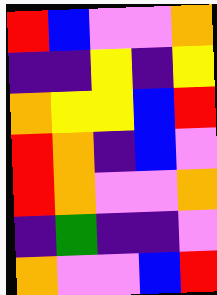[["red", "blue", "violet", "violet", "orange"], ["indigo", "indigo", "yellow", "indigo", "yellow"], ["orange", "yellow", "yellow", "blue", "red"], ["red", "orange", "indigo", "blue", "violet"], ["red", "orange", "violet", "violet", "orange"], ["indigo", "green", "indigo", "indigo", "violet"], ["orange", "violet", "violet", "blue", "red"]]